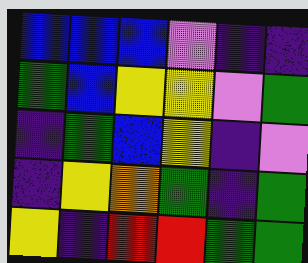[["blue", "blue", "blue", "violet", "indigo", "indigo"], ["green", "blue", "yellow", "yellow", "violet", "green"], ["indigo", "green", "blue", "yellow", "indigo", "violet"], ["indigo", "yellow", "orange", "green", "indigo", "green"], ["yellow", "indigo", "red", "red", "green", "green"]]